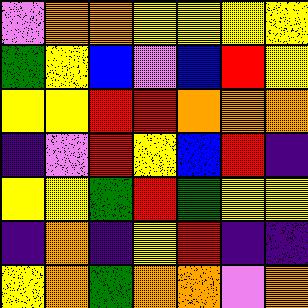[["violet", "orange", "orange", "yellow", "yellow", "yellow", "yellow"], ["green", "yellow", "blue", "violet", "blue", "red", "yellow"], ["yellow", "yellow", "red", "red", "orange", "orange", "orange"], ["indigo", "violet", "red", "yellow", "blue", "red", "indigo"], ["yellow", "yellow", "green", "red", "green", "yellow", "yellow"], ["indigo", "orange", "indigo", "yellow", "red", "indigo", "indigo"], ["yellow", "orange", "green", "orange", "orange", "violet", "orange"]]